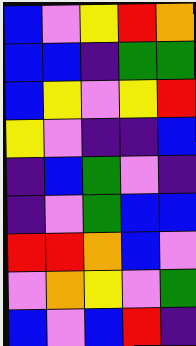[["blue", "violet", "yellow", "red", "orange"], ["blue", "blue", "indigo", "green", "green"], ["blue", "yellow", "violet", "yellow", "red"], ["yellow", "violet", "indigo", "indigo", "blue"], ["indigo", "blue", "green", "violet", "indigo"], ["indigo", "violet", "green", "blue", "blue"], ["red", "red", "orange", "blue", "violet"], ["violet", "orange", "yellow", "violet", "green"], ["blue", "violet", "blue", "red", "indigo"]]